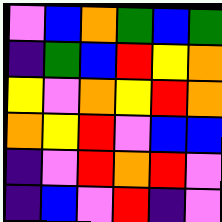[["violet", "blue", "orange", "green", "blue", "green"], ["indigo", "green", "blue", "red", "yellow", "orange"], ["yellow", "violet", "orange", "yellow", "red", "orange"], ["orange", "yellow", "red", "violet", "blue", "blue"], ["indigo", "violet", "red", "orange", "red", "violet"], ["indigo", "blue", "violet", "red", "indigo", "violet"]]